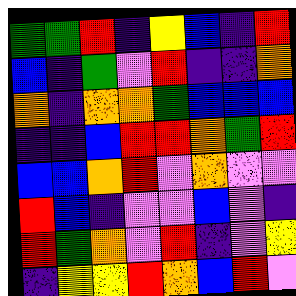[["green", "green", "red", "indigo", "yellow", "blue", "indigo", "red"], ["blue", "indigo", "green", "violet", "red", "indigo", "indigo", "orange"], ["orange", "indigo", "orange", "orange", "green", "blue", "blue", "blue"], ["indigo", "indigo", "blue", "red", "red", "orange", "green", "red"], ["blue", "blue", "orange", "red", "violet", "orange", "violet", "violet"], ["red", "blue", "indigo", "violet", "violet", "blue", "violet", "indigo"], ["red", "green", "orange", "violet", "red", "indigo", "violet", "yellow"], ["indigo", "yellow", "yellow", "red", "orange", "blue", "red", "violet"]]